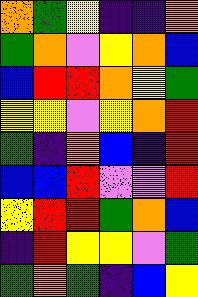[["orange", "green", "yellow", "indigo", "indigo", "orange"], ["green", "orange", "violet", "yellow", "orange", "blue"], ["blue", "red", "red", "orange", "yellow", "green"], ["yellow", "yellow", "violet", "yellow", "orange", "red"], ["green", "indigo", "orange", "blue", "indigo", "red"], ["blue", "blue", "red", "violet", "violet", "red"], ["yellow", "red", "red", "green", "orange", "blue"], ["indigo", "red", "yellow", "yellow", "violet", "green"], ["green", "orange", "green", "indigo", "blue", "yellow"]]